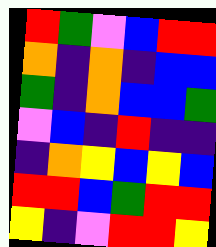[["red", "green", "violet", "blue", "red", "red"], ["orange", "indigo", "orange", "indigo", "blue", "blue"], ["green", "indigo", "orange", "blue", "blue", "green"], ["violet", "blue", "indigo", "red", "indigo", "indigo"], ["indigo", "orange", "yellow", "blue", "yellow", "blue"], ["red", "red", "blue", "green", "red", "red"], ["yellow", "indigo", "violet", "red", "red", "yellow"]]